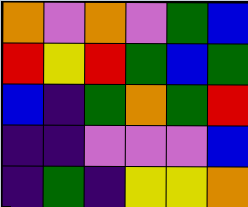[["orange", "violet", "orange", "violet", "green", "blue"], ["red", "yellow", "red", "green", "blue", "green"], ["blue", "indigo", "green", "orange", "green", "red"], ["indigo", "indigo", "violet", "violet", "violet", "blue"], ["indigo", "green", "indigo", "yellow", "yellow", "orange"]]